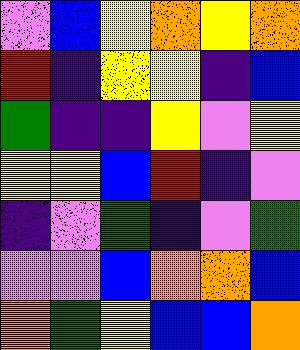[["violet", "blue", "yellow", "orange", "yellow", "orange"], ["red", "indigo", "yellow", "yellow", "indigo", "blue"], ["green", "indigo", "indigo", "yellow", "violet", "yellow"], ["yellow", "yellow", "blue", "red", "indigo", "violet"], ["indigo", "violet", "green", "indigo", "violet", "green"], ["violet", "violet", "blue", "orange", "orange", "blue"], ["orange", "green", "yellow", "blue", "blue", "orange"]]